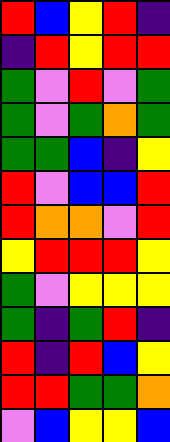[["red", "blue", "yellow", "red", "indigo"], ["indigo", "red", "yellow", "red", "red"], ["green", "violet", "red", "violet", "green"], ["green", "violet", "green", "orange", "green"], ["green", "green", "blue", "indigo", "yellow"], ["red", "violet", "blue", "blue", "red"], ["red", "orange", "orange", "violet", "red"], ["yellow", "red", "red", "red", "yellow"], ["green", "violet", "yellow", "yellow", "yellow"], ["green", "indigo", "green", "red", "indigo"], ["red", "indigo", "red", "blue", "yellow"], ["red", "red", "green", "green", "orange"], ["violet", "blue", "yellow", "yellow", "blue"]]